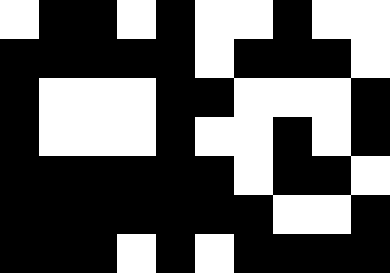[["white", "black", "black", "white", "black", "white", "white", "black", "white", "white"], ["black", "black", "black", "black", "black", "white", "black", "black", "black", "white"], ["black", "white", "white", "white", "black", "black", "white", "white", "white", "black"], ["black", "white", "white", "white", "black", "white", "white", "black", "white", "black"], ["black", "black", "black", "black", "black", "black", "white", "black", "black", "white"], ["black", "black", "black", "black", "black", "black", "black", "white", "white", "black"], ["black", "black", "black", "white", "black", "white", "black", "black", "black", "black"]]